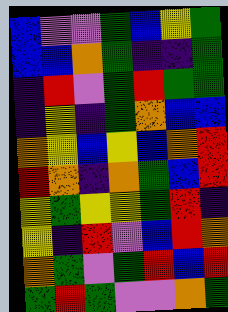[["blue", "violet", "violet", "green", "blue", "yellow", "green"], ["blue", "blue", "orange", "green", "indigo", "indigo", "green"], ["indigo", "red", "violet", "green", "red", "green", "green"], ["indigo", "yellow", "indigo", "green", "orange", "blue", "blue"], ["orange", "yellow", "blue", "yellow", "blue", "orange", "red"], ["red", "orange", "indigo", "orange", "green", "blue", "red"], ["yellow", "green", "yellow", "yellow", "green", "red", "indigo"], ["yellow", "indigo", "red", "violet", "blue", "red", "orange"], ["orange", "green", "violet", "green", "red", "blue", "red"], ["green", "red", "green", "violet", "violet", "orange", "green"]]